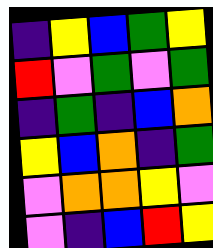[["indigo", "yellow", "blue", "green", "yellow"], ["red", "violet", "green", "violet", "green"], ["indigo", "green", "indigo", "blue", "orange"], ["yellow", "blue", "orange", "indigo", "green"], ["violet", "orange", "orange", "yellow", "violet"], ["violet", "indigo", "blue", "red", "yellow"]]